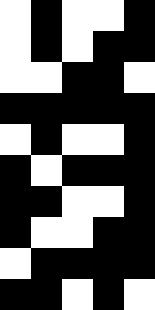[["white", "black", "white", "white", "black"], ["white", "black", "white", "black", "black"], ["white", "white", "black", "black", "white"], ["black", "black", "black", "black", "black"], ["white", "black", "white", "white", "black"], ["black", "white", "black", "black", "black"], ["black", "black", "white", "white", "black"], ["black", "white", "white", "black", "black"], ["white", "black", "black", "black", "black"], ["black", "black", "white", "black", "white"]]